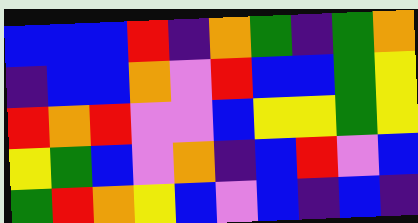[["blue", "blue", "blue", "red", "indigo", "orange", "green", "indigo", "green", "orange"], ["indigo", "blue", "blue", "orange", "violet", "red", "blue", "blue", "green", "yellow"], ["red", "orange", "red", "violet", "violet", "blue", "yellow", "yellow", "green", "yellow"], ["yellow", "green", "blue", "violet", "orange", "indigo", "blue", "red", "violet", "blue"], ["green", "red", "orange", "yellow", "blue", "violet", "blue", "indigo", "blue", "indigo"]]